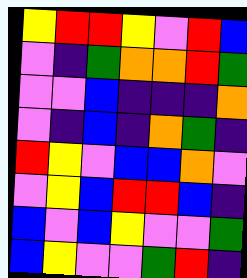[["yellow", "red", "red", "yellow", "violet", "red", "blue"], ["violet", "indigo", "green", "orange", "orange", "red", "green"], ["violet", "violet", "blue", "indigo", "indigo", "indigo", "orange"], ["violet", "indigo", "blue", "indigo", "orange", "green", "indigo"], ["red", "yellow", "violet", "blue", "blue", "orange", "violet"], ["violet", "yellow", "blue", "red", "red", "blue", "indigo"], ["blue", "violet", "blue", "yellow", "violet", "violet", "green"], ["blue", "yellow", "violet", "violet", "green", "red", "indigo"]]